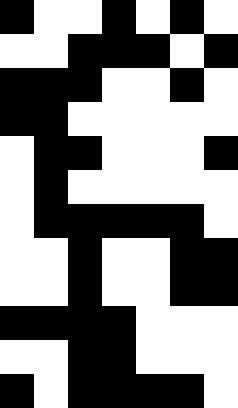[["black", "white", "white", "black", "white", "black", "white"], ["white", "white", "black", "black", "black", "white", "black"], ["black", "black", "black", "white", "white", "black", "white"], ["black", "black", "white", "white", "white", "white", "white"], ["white", "black", "black", "white", "white", "white", "black"], ["white", "black", "white", "white", "white", "white", "white"], ["white", "black", "black", "black", "black", "black", "white"], ["white", "white", "black", "white", "white", "black", "black"], ["white", "white", "black", "white", "white", "black", "black"], ["black", "black", "black", "black", "white", "white", "white"], ["white", "white", "black", "black", "white", "white", "white"], ["black", "white", "black", "black", "black", "black", "white"]]